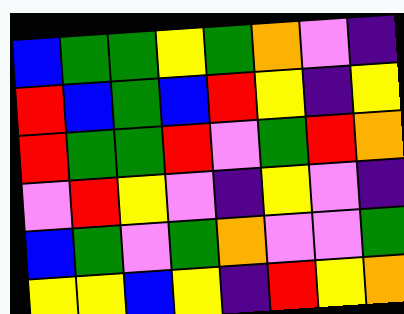[["blue", "green", "green", "yellow", "green", "orange", "violet", "indigo"], ["red", "blue", "green", "blue", "red", "yellow", "indigo", "yellow"], ["red", "green", "green", "red", "violet", "green", "red", "orange"], ["violet", "red", "yellow", "violet", "indigo", "yellow", "violet", "indigo"], ["blue", "green", "violet", "green", "orange", "violet", "violet", "green"], ["yellow", "yellow", "blue", "yellow", "indigo", "red", "yellow", "orange"]]